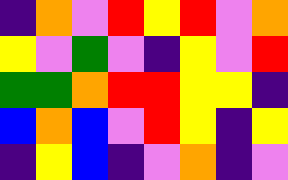[["indigo", "orange", "violet", "red", "yellow", "red", "violet", "orange"], ["yellow", "violet", "green", "violet", "indigo", "yellow", "violet", "red"], ["green", "green", "orange", "red", "red", "yellow", "yellow", "indigo"], ["blue", "orange", "blue", "violet", "red", "yellow", "indigo", "yellow"], ["indigo", "yellow", "blue", "indigo", "violet", "orange", "indigo", "violet"]]